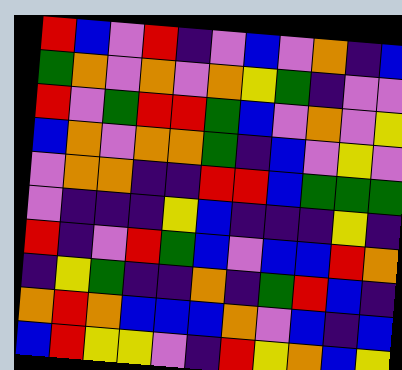[["red", "blue", "violet", "red", "indigo", "violet", "blue", "violet", "orange", "indigo", "blue"], ["green", "orange", "violet", "orange", "violet", "orange", "yellow", "green", "indigo", "violet", "violet"], ["red", "violet", "green", "red", "red", "green", "blue", "violet", "orange", "violet", "yellow"], ["blue", "orange", "violet", "orange", "orange", "green", "indigo", "blue", "violet", "yellow", "violet"], ["violet", "orange", "orange", "indigo", "indigo", "red", "red", "blue", "green", "green", "green"], ["violet", "indigo", "indigo", "indigo", "yellow", "blue", "indigo", "indigo", "indigo", "yellow", "indigo"], ["red", "indigo", "violet", "red", "green", "blue", "violet", "blue", "blue", "red", "orange"], ["indigo", "yellow", "green", "indigo", "indigo", "orange", "indigo", "green", "red", "blue", "indigo"], ["orange", "red", "orange", "blue", "blue", "blue", "orange", "violet", "blue", "indigo", "blue"], ["blue", "red", "yellow", "yellow", "violet", "indigo", "red", "yellow", "orange", "blue", "yellow"]]